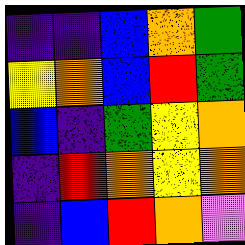[["indigo", "indigo", "blue", "orange", "green"], ["yellow", "orange", "blue", "red", "green"], ["blue", "indigo", "green", "yellow", "orange"], ["indigo", "red", "orange", "yellow", "orange"], ["indigo", "blue", "red", "orange", "violet"]]